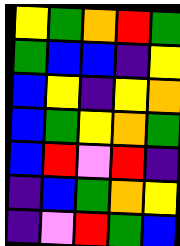[["yellow", "green", "orange", "red", "green"], ["green", "blue", "blue", "indigo", "yellow"], ["blue", "yellow", "indigo", "yellow", "orange"], ["blue", "green", "yellow", "orange", "green"], ["blue", "red", "violet", "red", "indigo"], ["indigo", "blue", "green", "orange", "yellow"], ["indigo", "violet", "red", "green", "blue"]]